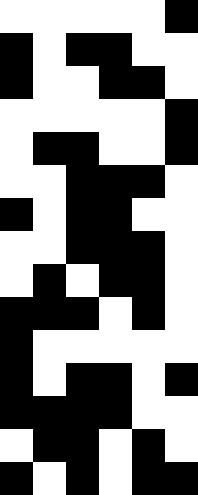[["white", "white", "white", "white", "white", "black"], ["black", "white", "black", "black", "white", "white"], ["black", "white", "white", "black", "black", "white"], ["white", "white", "white", "white", "white", "black"], ["white", "black", "black", "white", "white", "black"], ["white", "white", "black", "black", "black", "white"], ["black", "white", "black", "black", "white", "white"], ["white", "white", "black", "black", "black", "white"], ["white", "black", "white", "black", "black", "white"], ["black", "black", "black", "white", "black", "white"], ["black", "white", "white", "white", "white", "white"], ["black", "white", "black", "black", "white", "black"], ["black", "black", "black", "black", "white", "white"], ["white", "black", "black", "white", "black", "white"], ["black", "white", "black", "white", "black", "black"]]